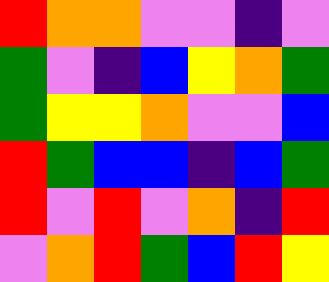[["red", "orange", "orange", "violet", "violet", "indigo", "violet"], ["green", "violet", "indigo", "blue", "yellow", "orange", "green"], ["green", "yellow", "yellow", "orange", "violet", "violet", "blue"], ["red", "green", "blue", "blue", "indigo", "blue", "green"], ["red", "violet", "red", "violet", "orange", "indigo", "red"], ["violet", "orange", "red", "green", "blue", "red", "yellow"]]